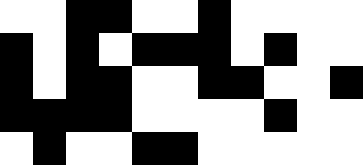[["white", "white", "black", "black", "white", "white", "black", "white", "white", "white", "white"], ["black", "white", "black", "white", "black", "black", "black", "white", "black", "white", "white"], ["black", "white", "black", "black", "white", "white", "black", "black", "white", "white", "black"], ["black", "black", "black", "black", "white", "white", "white", "white", "black", "white", "white"], ["white", "black", "white", "white", "black", "black", "white", "white", "white", "white", "white"]]